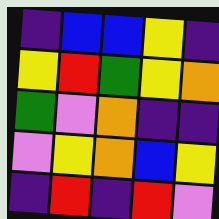[["indigo", "blue", "blue", "yellow", "indigo"], ["yellow", "red", "green", "yellow", "orange"], ["green", "violet", "orange", "indigo", "indigo"], ["violet", "yellow", "orange", "blue", "yellow"], ["indigo", "red", "indigo", "red", "violet"]]